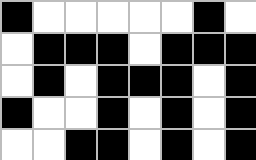[["black", "white", "white", "white", "white", "white", "black", "white"], ["white", "black", "black", "black", "white", "black", "black", "black"], ["white", "black", "white", "black", "black", "black", "white", "black"], ["black", "white", "white", "black", "white", "black", "white", "black"], ["white", "white", "black", "black", "white", "black", "white", "black"]]